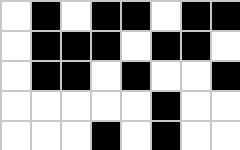[["white", "black", "white", "black", "black", "white", "black", "black"], ["white", "black", "black", "black", "white", "black", "black", "white"], ["white", "black", "black", "white", "black", "white", "white", "black"], ["white", "white", "white", "white", "white", "black", "white", "white"], ["white", "white", "white", "black", "white", "black", "white", "white"]]